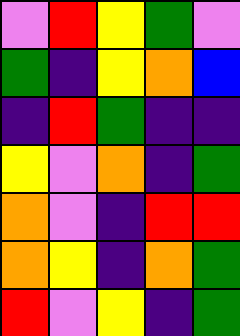[["violet", "red", "yellow", "green", "violet"], ["green", "indigo", "yellow", "orange", "blue"], ["indigo", "red", "green", "indigo", "indigo"], ["yellow", "violet", "orange", "indigo", "green"], ["orange", "violet", "indigo", "red", "red"], ["orange", "yellow", "indigo", "orange", "green"], ["red", "violet", "yellow", "indigo", "green"]]